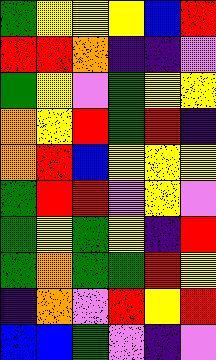[["green", "yellow", "yellow", "yellow", "blue", "red"], ["red", "red", "orange", "indigo", "indigo", "violet"], ["green", "yellow", "violet", "green", "yellow", "yellow"], ["orange", "yellow", "red", "green", "red", "indigo"], ["orange", "red", "blue", "yellow", "yellow", "yellow"], ["green", "red", "red", "violet", "yellow", "violet"], ["green", "yellow", "green", "yellow", "indigo", "red"], ["green", "orange", "green", "green", "red", "yellow"], ["indigo", "orange", "violet", "red", "yellow", "red"], ["blue", "blue", "green", "violet", "indigo", "violet"]]